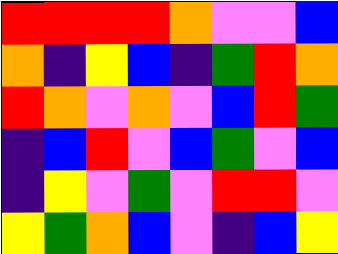[["red", "red", "red", "red", "orange", "violet", "violet", "blue"], ["orange", "indigo", "yellow", "blue", "indigo", "green", "red", "orange"], ["red", "orange", "violet", "orange", "violet", "blue", "red", "green"], ["indigo", "blue", "red", "violet", "blue", "green", "violet", "blue"], ["indigo", "yellow", "violet", "green", "violet", "red", "red", "violet"], ["yellow", "green", "orange", "blue", "violet", "indigo", "blue", "yellow"]]